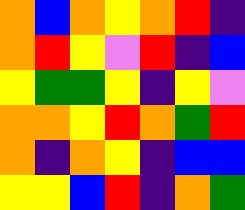[["orange", "blue", "orange", "yellow", "orange", "red", "indigo"], ["orange", "red", "yellow", "violet", "red", "indigo", "blue"], ["yellow", "green", "green", "yellow", "indigo", "yellow", "violet"], ["orange", "orange", "yellow", "red", "orange", "green", "red"], ["orange", "indigo", "orange", "yellow", "indigo", "blue", "blue"], ["yellow", "yellow", "blue", "red", "indigo", "orange", "green"]]